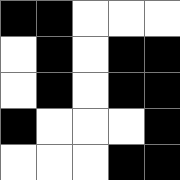[["black", "black", "white", "white", "white"], ["white", "black", "white", "black", "black"], ["white", "black", "white", "black", "black"], ["black", "white", "white", "white", "black"], ["white", "white", "white", "black", "black"]]